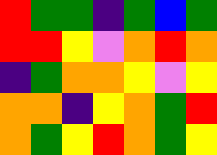[["red", "green", "green", "indigo", "green", "blue", "green"], ["red", "red", "yellow", "violet", "orange", "red", "orange"], ["indigo", "green", "orange", "orange", "yellow", "violet", "yellow"], ["orange", "orange", "indigo", "yellow", "orange", "green", "red"], ["orange", "green", "yellow", "red", "orange", "green", "yellow"]]